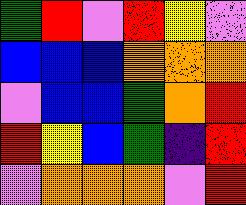[["green", "red", "violet", "red", "yellow", "violet"], ["blue", "blue", "blue", "orange", "orange", "orange"], ["violet", "blue", "blue", "green", "orange", "red"], ["red", "yellow", "blue", "green", "indigo", "red"], ["violet", "orange", "orange", "orange", "violet", "red"]]